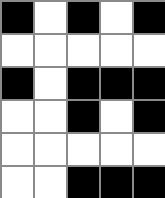[["black", "white", "black", "white", "black"], ["white", "white", "white", "white", "white"], ["black", "white", "black", "black", "black"], ["white", "white", "black", "white", "black"], ["white", "white", "white", "white", "white"], ["white", "white", "black", "black", "black"]]